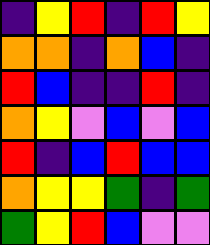[["indigo", "yellow", "red", "indigo", "red", "yellow"], ["orange", "orange", "indigo", "orange", "blue", "indigo"], ["red", "blue", "indigo", "indigo", "red", "indigo"], ["orange", "yellow", "violet", "blue", "violet", "blue"], ["red", "indigo", "blue", "red", "blue", "blue"], ["orange", "yellow", "yellow", "green", "indigo", "green"], ["green", "yellow", "red", "blue", "violet", "violet"]]